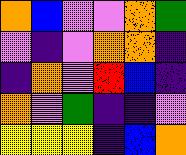[["orange", "blue", "violet", "violet", "orange", "green"], ["violet", "indigo", "violet", "orange", "orange", "indigo"], ["indigo", "orange", "violet", "red", "blue", "indigo"], ["orange", "violet", "green", "indigo", "indigo", "violet"], ["yellow", "yellow", "yellow", "indigo", "blue", "orange"]]